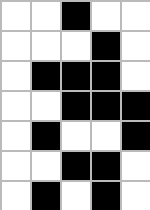[["white", "white", "black", "white", "white"], ["white", "white", "white", "black", "white"], ["white", "black", "black", "black", "white"], ["white", "white", "black", "black", "black"], ["white", "black", "white", "white", "black"], ["white", "white", "black", "black", "white"], ["white", "black", "white", "black", "white"]]